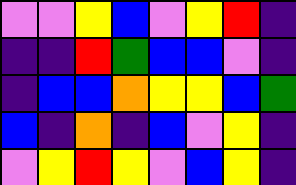[["violet", "violet", "yellow", "blue", "violet", "yellow", "red", "indigo"], ["indigo", "indigo", "red", "green", "blue", "blue", "violet", "indigo"], ["indigo", "blue", "blue", "orange", "yellow", "yellow", "blue", "green"], ["blue", "indigo", "orange", "indigo", "blue", "violet", "yellow", "indigo"], ["violet", "yellow", "red", "yellow", "violet", "blue", "yellow", "indigo"]]